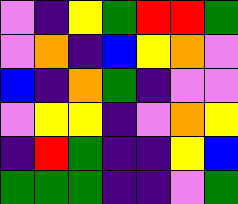[["violet", "indigo", "yellow", "green", "red", "red", "green"], ["violet", "orange", "indigo", "blue", "yellow", "orange", "violet"], ["blue", "indigo", "orange", "green", "indigo", "violet", "violet"], ["violet", "yellow", "yellow", "indigo", "violet", "orange", "yellow"], ["indigo", "red", "green", "indigo", "indigo", "yellow", "blue"], ["green", "green", "green", "indigo", "indigo", "violet", "green"]]